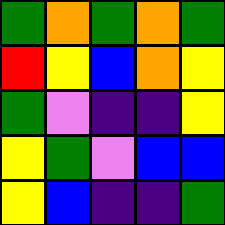[["green", "orange", "green", "orange", "green"], ["red", "yellow", "blue", "orange", "yellow"], ["green", "violet", "indigo", "indigo", "yellow"], ["yellow", "green", "violet", "blue", "blue"], ["yellow", "blue", "indigo", "indigo", "green"]]